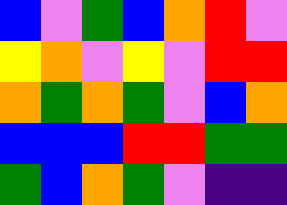[["blue", "violet", "green", "blue", "orange", "red", "violet"], ["yellow", "orange", "violet", "yellow", "violet", "red", "red"], ["orange", "green", "orange", "green", "violet", "blue", "orange"], ["blue", "blue", "blue", "red", "red", "green", "green"], ["green", "blue", "orange", "green", "violet", "indigo", "indigo"]]